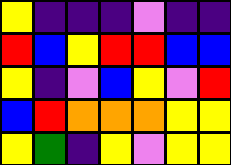[["yellow", "indigo", "indigo", "indigo", "violet", "indigo", "indigo"], ["red", "blue", "yellow", "red", "red", "blue", "blue"], ["yellow", "indigo", "violet", "blue", "yellow", "violet", "red"], ["blue", "red", "orange", "orange", "orange", "yellow", "yellow"], ["yellow", "green", "indigo", "yellow", "violet", "yellow", "yellow"]]